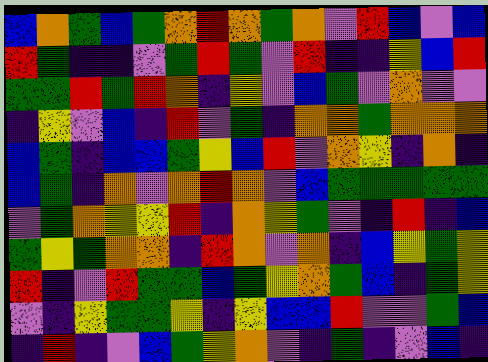[["blue", "orange", "green", "blue", "green", "orange", "red", "orange", "green", "orange", "violet", "red", "blue", "violet", "blue"], ["red", "green", "indigo", "indigo", "violet", "green", "red", "green", "violet", "red", "indigo", "indigo", "yellow", "blue", "red"], ["green", "green", "red", "green", "red", "orange", "indigo", "yellow", "violet", "blue", "green", "violet", "orange", "violet", "violet"], ["indigo", "yellow", "violet", "blue", "indigo", "red", "violet", "green", "indigo", "orange", "orange", "green", "orange", "orange", "orange"], ["blue", "green", "indigo", "blue", "blue", "green", "yellow", "blue", "red", "violet", "orange", "yellow", "indigo", "orange", "indigo"], ["blue", "green", "indigo", "orange", "violet", "orange", "red", "orange", "violet", "blue", "green", "green", "green", "green", "green"], ["violet", "green", "orange", "yellow", "yellow", "red", "indigo", "orange", "yellow", "green", "violet", "indigo", "red", "indigo", "blue"], ["green", "yellow", "green", "orange", "orange", "indigo", "red", "orange", "violet", "orange", "indigo", "blue", "yellow", "green", "yellow"], ["red", "indigo", "violet", "red", "green", "green", "blue", "green", "yellow", "orange", "green", "blue", "indigo", "green", "yellow"], ["violet", "indigo", "yellow", "green", "green", "yellow", "indigo", "yellow", "blue", "blue", "red", "violet", "violet", "green", "blue"], ["indigo", "red", "indigo", "violet", "blue", "green", "yellow", "orange", "violet", "indigo", "green", "indigo", "violet", "blue", "indigo"]]